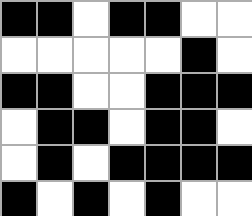[["black", "black", "white", "black", "black", "white", "white"], ["white", "white", "white", "white", "white", "black", "white"], ["black", "black", "white", "white", "black", "black", "black"], ["white", "black", "black", "white", "black", "black", "white"], ["white", "black", "white", "black", "black", "black", "black"], ["black", "white", "black", "white", "black", "white", "white"]]